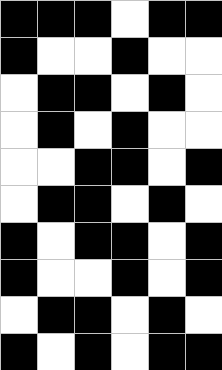[["black", "black", "black", "white", "black", "black"], ["black", "white", "white", "black", "white", "white"], ["white", "black", "black", "white", "black", "white"], ["white", "black", "white", "black", "white", "white"], ["white", "white", "black", "black", "white", "black"], ["white", "black", "black", "white", "black", "white"], ["black", "white", "black", "black", "white", "black"], ["black", "white", "white", "black", "white", "black"], ["white", "black", "black", "white", "black", "white"], ["black", "white", "black", "white", "black", "black"]]